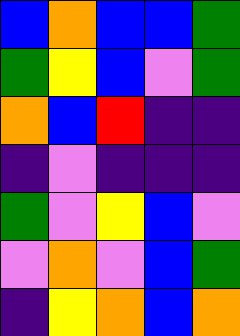[["blue", "orange", "blue", "blue", "green"], ["green", "yellow", "blue", "violet", "green"], ["orange", "blue", "red", "indigo", "indigo"], ["indigo", "violet", "indigo", "indigo", "indigo"], ["green", "violet", "yellow", "blue", "violet"], ["violet", "orange", "violet", "blue", "green"], ["indigo", "yellow", "orange", "blue", "orange"]]